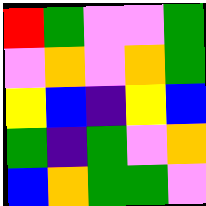[["red", "green", "violet", "violet", "green"], ["violet", "orange", "violet", "orange", "green"], ["yellow", "blue", "indigo", "yellow", "blue"], ["green", "indigo", "green", "violet", "orange"], ["blue", "orange", "green", "green", "violet"]]